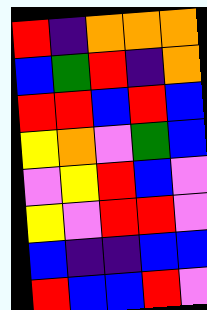[["red", "indigo", "orange", "orange", "orange"], ["blue", "green", "red", "indigo", "orange"], ["red", "red", "blue", "red", "blue"], ["yellow", "orange", "violet", "green", "blue"], ["violet", "yellow", "red", "blue", "violet"], ["yellow", "violet", "red", "red", "violet"], ["blue", "indigo", "indigo", "blue", "blue"], ["red", "blue", "blue", "red", "violet"]]